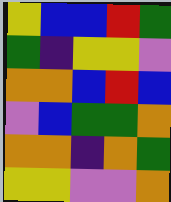[["yellow", "blue", "blue", "red", "green"], ["green", "indigo", "yellow", "yellow", "violet"], ["orange", "orange", "blue", "red", "blue"], ["violet", "blue", "green", "green", "orange"], ["orange", "orange", "indigo", "orange", "green"], ["yellow", "yellow", "violet", "violet", "orange"]]